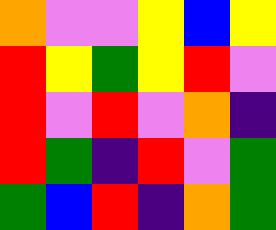[["orange", "violet", "violet", "yellow", "blue", "yellow"], ["red", "yellow", "green", "yellow", "red", "violet"], ["red", "violet", "red", "violet", "orange", "indigo"], ["red", "green", "indigo", "red", "violet", "green"], ["green", "blue", "red", "indigo", "orange", "green"]]